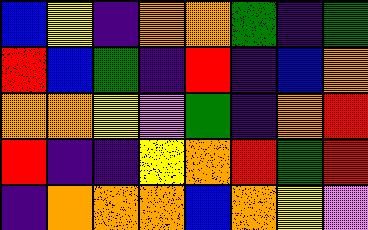[["blue", "yellow", "indigo", "orange", "orange", "green", "indigo", "green"], ["red", "blue", "green", "indigo", "red", "indigo", "blue", "orange"], ["orange", "orange", "yellow", "violet", "green", "indigo", "orange", "red"], ["red", "indigo", "indigo", "yellow", "orange", "red", "green", "red"], ["indigo", "orange", "orange", "orange", "blue", "orange", "yellow", "violet"]]